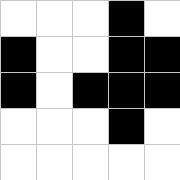[["white", "white", "white", "black", "white"], ["black", "white", "white", "black", "black"], ["black", "white", "black", "black", "black"], ["white", "white", "white", "black", "white"], ["white", "white", "white", "white", "white"]]